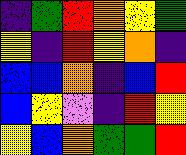[["indigo", "green", "red", "orange", "yellow", "green"], ["yellow", "indigo", "red", "yellow", "orange", "indigo"], ["blue", "blue", "orange", "indigo", "blue", "red"], ["blue", "yellow", "violet", "indigo", "red", "yellow"], ["yellow", "blue", "orange", "green", "green", "red"]]